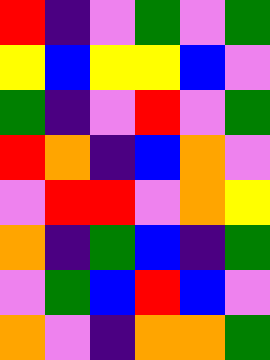[["red", "indigo", "violet", "green", "violet", "green"], ["yellow", "blue", "yellow", "yellow", "blue", "violet"], ["green", "indigo", "violet", "red", "violet", "green"], ["red", "orange", "indigo", "blue", "orange", "violet"], ["violet", "red", "red", "violet", "orange", "yellow"], ["orange", "indigo", "green", "blue", "indigo", "green"], ["violet", "green", "blue", "red", "blue", "violet"], ["orange", "violet", "indigo", "orange", "orange", "green"]]